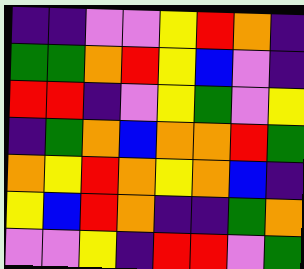[["indigo", "indigo", "violet", "violet", "yellow", "red", "orange", "indigo"], ["green", "green", "orange", "red", "yellow", "blue", "violet", "indigo"], ["red", "red", "indigo", "violet", "yellow", "green", "violet", "yellow"], ["indigo", "green", "orange", "blue", "orange", "orange", "red", "green"], ["orange", "yellow", "red", "orange", "yellow", "orange", "blue", "indigo"], ["yellow", "blue", "red", "orange", "indigo", "indigo", "green", "orange"], ["violet", "violet", "yellow", "indigo", "red", "red", "violet", "green"]]